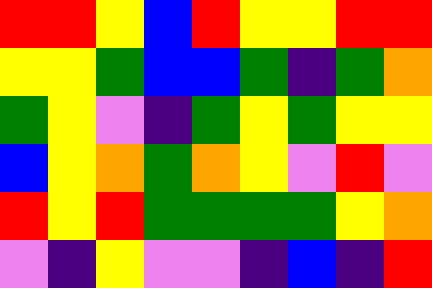[["red", "red", "yellow", "blue", "red", "yellow", "yellow", "red", "red"], ["yellow", "yellow", "green", "blue", "blue", "green", "indigo", "green", "orange"], ["green", "yellow", "violet", "indigo", "green", "yellow", "green", "yellow", "yellow"], ["blue", "yellow", "orange", "green", "orange", "yellow", "violet", "red", "violet"], ["red", "yellow", "red", "green", "green", "green", "green", "yellow", "orange"], ["violet", "indigo", "yellow", "violet", "violet", "indigo", "blue", "indigo", "red"]]